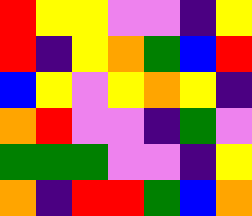[["red", "yellow", "yellow", "violet", "violet", "indigo", "yellow"], ["red", "indigo", "yellow", "orange", "green", "blue", "red"], ["blue", "yellow", "violet", "yellow", "orange", "yellow", "indigo"], ["orange", "red", "violet", "violet", "indigo", "green", "violet"], ["green", "green", "green", "violet", "violet", "indigo", "yellow"], ["orange", "indigo", "red", "red", "green", "blue", "orange"]]